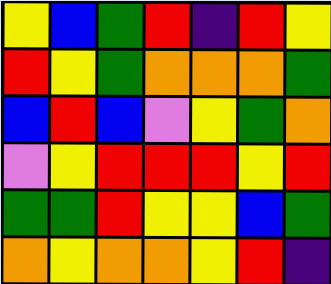[["yellow", "blue", "green", "red", "indigo", "red", "yellow"], ["red", "yellow", "green", "orange", "orange", "orange", "green"], ["blue", "red", "blue", "violet", "yellow", "green", "orange"], ["violet", "yellow", "red", "red", "red", "yellow", "red"], ["green", "green", "red", "yellow", "yellow", "blue", "green"], ["orange", "yellow", "orange", "orange", "yellow", "red", "indigo"]]